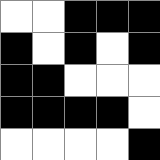[["white", "white", "black", "black", "black"], ["black", "white", "black", "white", "black"], ["black", "black", "white", "white", "white"], ["black", "black", "black", "black", "white"], ["white", "white", "white", "white", "black"]]